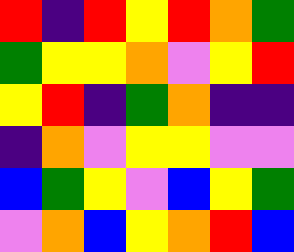[["red", "indigo", "red", "yellow", "red", "orange", "green"], ["green", "yellow", "yellow", "orange", "violet", "yellow", "red"], ["yellow", "red", "indigo", "green", "orange", "indigo", "indigo"], ["indigo", "orange", "violet", "yellow", "yellow", "violet", "violet"], ["blue", "green", "yellow", "violet", "blue", "yellow", "green"], ["violet", "orange", "blue", "yellow", "orange", "red", "blue"]]